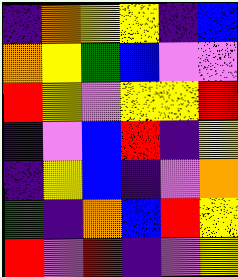[["indigo", "orange", "yellow", "yellow", "indigo", "blue"], ["orange", "yellow", "green", "blue", "violet", "violet"], ["red", "yellow", "violet", "yellow", "yellow", "red"], ["indigo", "violet", "blue", "red", "indigo", "yellow"], ["indigo", "yellow", "blue", "indigo", "violet", "orange"], ["green", "indigo", "orange", "blue", "red", "yellow"], ["red", "violet", "red", "indigo", "violet", "yellow"]]